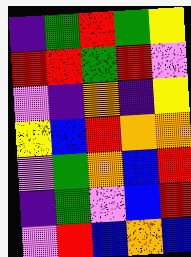[["indigo", "green", "red", "green", "yellow"], ["red", "red", "green", "red", "violet"], ["violet", "indigo", "orange", "indigo", "yellow"], ["yellow", "blue", "red", "orange", "orange"], ["violet", "green", "orange", "blue", "red"], ["indigo", "green", "violet", "blue", "red"], ["violet", "red", "blue", "orange", "blue"]]